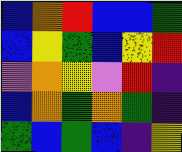[["blue", "orange", "red", "blue", "blue", "green"], ["blue", "yellow", "green", "blue", "yellow", "red"], ["violet", "orange", "yellow", "violet", "red", "indigo"], ["blue", "orange", "green", "orange", "green", "indigo"], ["green", "blue", "green", "blue", "indigo", "yellow"]]